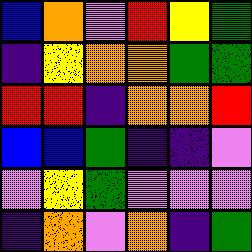[["blue", "orange", "violet", "red", "yellow", "green"], ["indigo", "yellow", "orange", "orange", "green", "green"], ["red", "red", "indigo", "orange", "orange", "red"], ["blue", "blue", "green", "indigo", "indigo", "violet"], ["violet", "yellow", "green", "violet", "violet", "violet"], ["indigo", "orange", "violet", "orange", "indigo", "green"]]